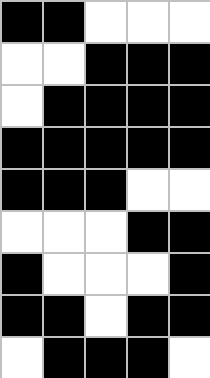[["black", "black", "white", "white", "white"], ["white", "white", "black", "black", "black"], ["white", "black", "black", "black", "black"], ["black", "black", "black", "black", "black"], ["black", "black", "black", "white", "white"], ["white", "white", "white", "black", "black"], ["black", "white", "white", "white", "black"], ["black", "black", "white", "black", "black"], ["white", "black", "black", "black", "white"]]